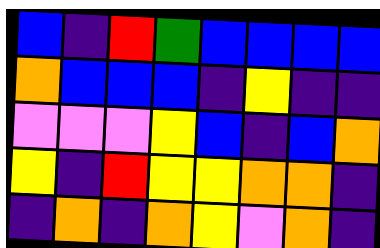[["blue", "indigo", "red", "green", "blue", "blue", "blue", "blue"], ["orange", "blue", "blue", "blue", "indigo", "yellow", "indigo", "indigo"], ["violet", "violet", "violet", "yellow", "blue", "indigo", "blue", "orange"], ["yellow", "indigo", "red", "yellow", "yellow", "orange", "orange", "indigo"], ["indigo", "orange", "indigo", "orange", "yellow", "violet", "orange", "indigo"]]